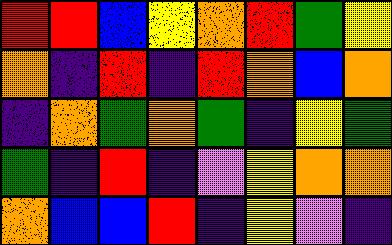[["red", "red", "blue", "yellow", "orange", "red", "green", "yellow"], ["orange", "indigo", "red", "indigo", "red", "orange", "blue", "orange"], ["indigo", "orange", "green", "orange", "green", "indigo", "yellow", "green"], ["green", "indigo", "red", "indigo", "violet", "yellow", "orange", "orange"], ["orange", "blue", "blue", "red", "indigo", "yellow", "violet", "indigo"]]